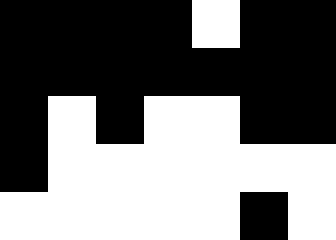[["black", "black", "black", "black", "white", "black", "black"], ["black", "black", "black", "black", "black", "black", "black"], ["black", "white", "black", "white", "white", "black", "black"], ["black", "white", "white", "white", "white", "white", "white"], ["white", "white", "white", "white", "white", "black", "white"]]